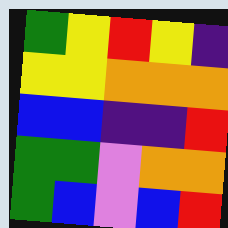[["green", "yellow", "red", "yellow", "indigo"], ["yellow", "yellow", "orange", "orange", "orange"], ["blue", "blue", "indigo", "indigo", "red"], ["green", "green", "violet", "orange", "orange"], ["green", "blue", "violet", "blue", "red"]]